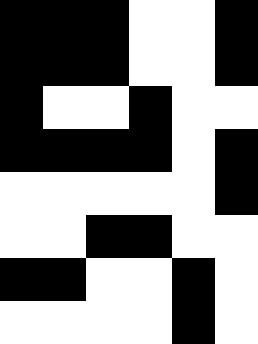[["black", "black", "black", "white", "white", "black"], ["black", "black", "black", "white", "white", "black"], ["black", "white", "white", "black", "white", "white"], ["black", "black", "black", "black", "white", "black"], ["white", "white", "white", "white", "white", "black"], ["white", "white", "black", "black", "white", "white"], ["black", "black", "white", "white", "black", "white"], ["white", "white", "white", "white", "black", "white"]]